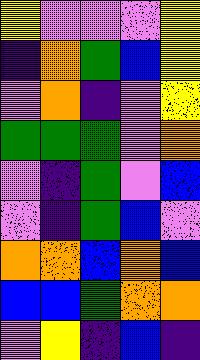[["yellow", "violet", "violet", "violet", "yellow"], ["indigo", "orange", "green", "blue", "yellow"], ["violet", "orange", "indigo", "violet", "yellow"], ["green", "green", "green", "violet", "orange"], ["violet", "indigo", "green", "violet", "blue"], ["violet", "indigo", "green", "blue", "violet"], ["orange", "orange", "blue", "orange", "blue"], ["blue", "blue", "green", "orange", "orange"], ["violet", "yellow", "indigo", "blue", "indigo"]]